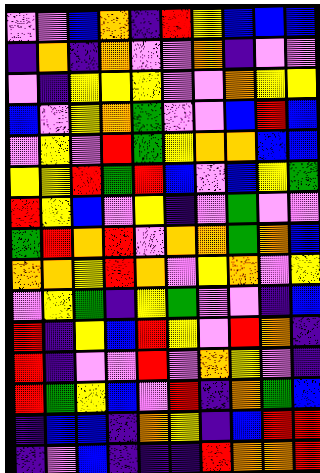[["violet", "violet", "blue", "orange", "indigo", "red", "yellow", "blue", "blue", "blue"], ["indigo", "orange", "indigo", "orange", "violet", "violet", "orange", "indigo", "violet", "violet"], ["violet", "indigo", "yellow", "yellow", "yellow", "violet", "violet", "orange", "yellow", "yellow"], ["blue", "violet", "yellow", "orange", "green", "violet", "violet", "blue", "red", "blue"], ["violet", "yellow", "violet", "red", "green", "yellow", "orange", "orange", "blue", "blue"], ["yellow", "yellow", "red", "green", "red", "blue", "violet", "blue", "yellow", "green"], ["red", "yellow", "blue", "violet", "yellow", "indigo", "violet", "green", "violet", "violet"], ["green", "red", "orange", "red", "violet", "orange", "orange", "green", "orange", "blue"], ["orange", "orange", "yellow", "red", "orange", "violet", "yellow", "orange", "violet", "yellow"], ["violet", "yellow", "green", "indigo", "yellow", "green", "violet", "violet", "indigo", "blue"], ["red", "indigo", "yellow", "blue", "red", "yellow", "violet", "red", "orange", "indigo"], ["red", "indigo", "violet", "violet", "red", "violet", "orange", "yellow", "violet", "indigo"], ["red", "green", "yellow", "blue", "violet", "red", "indigo", "orange", "green", "blue"], ["indigo", "blue", "blue", "indigo", "orange", "yellow", "indigo", "blue", "red", "red"], ["indigo", "violet", "blue", "indigo", "indigo", "indigo", "red", "orange", "orange", "red"]]